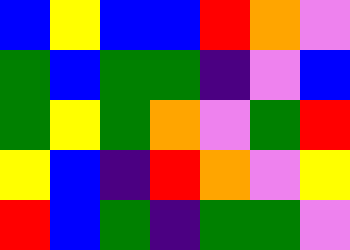[["blue", "yellow", "blue", "blue", "red", "orange", "violet"], ["green", "blue", "green", "green", "indigo", "violet", "blue"], ["green", "yellow", "green", "orange", "violet", "green", "red"], ["yellow", "blue", "indigo", "red", "orange", "violet", "yellow"], ["red", "blue", "green", "indigo", "green", "green", "violet"]]